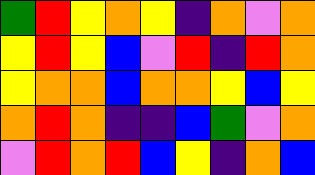[["green", "red", "yellow", "orange", "yellow", "indigo", "orange", "violet", "orange"], ["yellow", "red", "yellow", "blue", "violet", "red", "indigo", "red", "orange"], ["yellow", "orange", "orange", "blue", "orange", "orange", "yellow", "blue", "yellow"], ["orange", "red", "orange", "indigo", "indigo", "blue", "green", "violet", "orange"], ["violet", "red", "orange", "red", "blue", "yellow", "indigo", "orange", "blue"]]